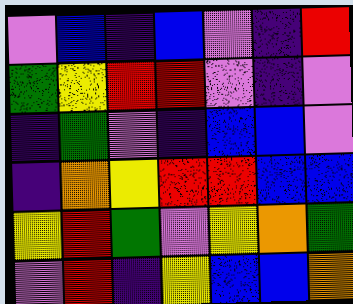[["violet", "blue", "indigo", "blue", "violet", "indigo", "red"], ["green", "yellow", "red", "red", "violet", "indigo", "violet"], ["indigo", "green", "violet", "indigo", "blue", "blue", "violet"], ["indigo", "orange", "yellow", "red", "red", "blue", "blue"], ["yellow", "red", "green", "violet", "yellow", "orange", "green"], ["violet", "red", "indigo", "yellow", "blue", "blue", "orange"]]